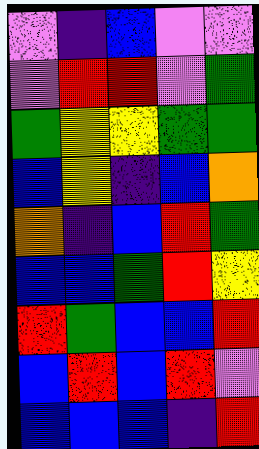[["violet", "indigo", "blue", "violet", "violet"], ["violet", "red", "red", "violet", "green"], ["green", "yellow", "yellow", "green", "green"], ["blue", "yellow", "indigo", "blue", "orange"], ["orange", "indigo", "blue", "red", "green"], ["blue", "blue", "green", "red", "yellow"], ["red", "green", "blue", "blue", "red"], ["blue", "red", "blue", "red", "violet"], ["blue", "blue", "blue", "indigo", "red"]]